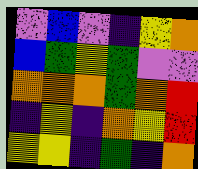[["violet", "blue", "violet", "indigo", "yellow", "orange"], ["blue", "green", "yellow", "green", "violet", "violet"], ["orange", "orange", "orange", "green", "orange", "red"], ["indigo", "yellow", "indigo", "orange", "yellow", "red"], ["yellow", "yellow", "indigo", "green", "indigo", "orange"]]